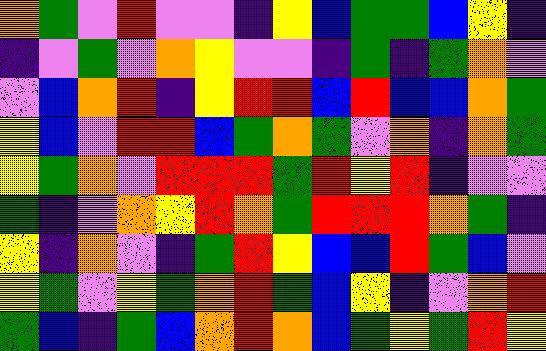[["orange", "green", "violet", "red", "violet", "violet", "indigo", "yellow", "blue", "green", "green", "blue", "yellow", "indigo"], ["indigo", "violet", "green", "violet", "orange", "yellow", "violet", "violet", "indigo", "green", "indigo", "green", "orange", "violet"], ["violet", "blue", "orange", "red", "indigo", "yellow", "red", "red", "blue", "red", "blue", "blue", "orange", "green"], ["yellow", "blue", "violet", "red", "red", "blue", "green", "orange", "green", "violet", "orange", "indigo", "orange", "green"], ["yellow", "green", "orange", "violet", "red", "red", "red", "green", "red", "yellow", "red", "indigo", "violet", "violet"], ["green", "indigo", "violet", "orange", "yellow", "red", "orange", "green", "red", "red", "red", "orange", "green", "indigo"], ["yellow", "indigo", "orange", "violet", "indigo", "green", "red", "yellow", "blue", "blue", "red", "green", "blue", "violet"], ["yellow", "green", "violet", "yellow", "green", "orange", "red", "green", "blue", "yellow", "indigo", "violet", "orange", "red"], ["green", "blue", "indigo", "green", "blue", "orange", "red", "orange", "blue", "green", "yellow", "green", "red", "yellow"]]